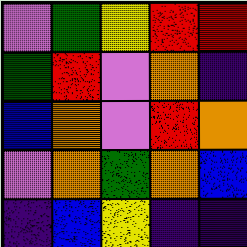[["violet", "green", "yellow", "red", "red"], ["green", "red", "violet", "orange", "indigo"], ["blue", "orange", "violet", "red", "orange"], ["violet", "orange", "green", "orange", "blue"], ["indigo", "blue", "yellow", "indigo", "indigo"]]